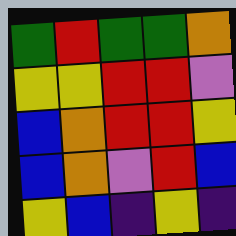[["green", "red", "green", "green", "orange"], ["yellow", "yellow", "red", "red", "violet"], ["blue", "orange", "red", "red", "yellow"], ["blue", "orange", "violet", "red", "blue"], ["yellow", "blue", "indigo", "yellow", "indigo"]]